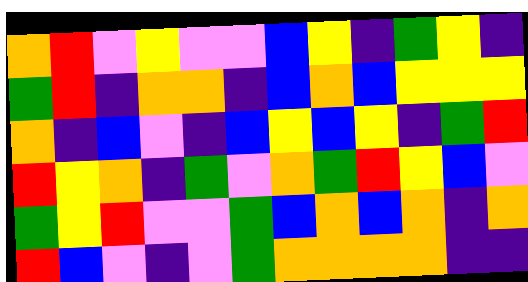[["orange", "red", "violet", "yellow", "violet", "violet", "blue", "yellow", "indigo", "green", "yellow", "indigo"], ["green", "red", "indigo", "orange", "orange", "indigo", "blue", "orange", "blue", "yellow", "yellow", "yellow"], ["orange", "indigo", "blue", "violet", "indigo", "blue", "yellow", "blue", "yellow", "indigo", "green", "red"], ["red", "yellow", "orange", "indigo", "green", "violet", "orange", "green", "red", "yellow", "blue", "violet"], ["green", "yellow", "red", "violet", "violet", "green", "blue", "orange", "blue", "orange", "indigo", "orange"], ["red", "blue", "violet", "indigo", "violet", "green", "orange", "orange", "orange", "orange", "indigo", "indigo"]]